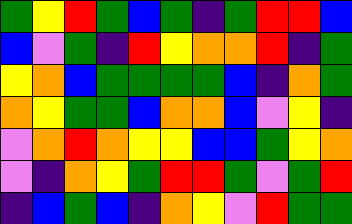[["green", "yellow", "red", "green", "blue", "green", "indigo", "green", "red", "red", "blue"], ["blue", "violet", "green", "indigo", "red", "yellow", "orange", "orange", "red", "indigo", "green"], ["yellow", "orange", "blue", "green", "green", "green", "green", "blue", "indigo", "orange", "green"], ["orange", "yellow", "green", "green", "blue", "orange", "orange", "blue", "violet", "yellow", "indigo"], ["violet", "orange", "red", "orange", "yellow", "yellow", "blue", "blue", "green", "yellow", "orange"], ["violet", "indigo", "orange", "yellow", "green", "red", "red", "green", "violet", "green", "red"], ["indigo", "blue", "green", "blue", "indigo", "orange", "yellow", "violet", "red", "green", "green"]]